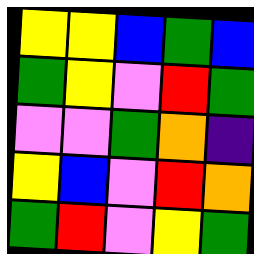[["yellow", "yellow", "blue", "green", "blue"], ["green", "yellow", "violet", "red", "green"], ["violet", "violet", "green", "orange", "indigo"], ["yellow", "blue", "violet", "red", "orange"], ["green", "red", "violet", "yellow", "green"]]